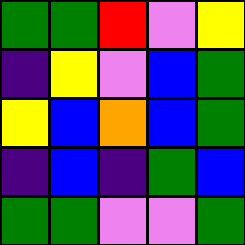[["green", "green", "red", "violet", "yellow"], ["indigo", "yellow", "violet", "blue", "green"], ["yellow", "blue", "orange", "blue", "green"], ["indigo", "blue", "indigo", "green", "blue"], ["green", "green", "violet", "violet", "green"]]